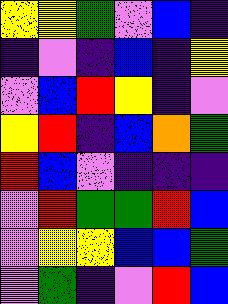[["yellow", "yellow", "green", "violet", "blue", "indigo"], ["indigo", "violet", "indigo", "blue", "indigo", "yellow"], ["violet", "blue", "red", "yellow", "indigo", "violet"], ["yellow", "red", "indigo", "blue", "orange", "green"], ["red", "blue", "violet", "indigo", "indigo", "indigo"], ["violet", "red", "green", "green", "red", "blue"], ["violet", "yellow", "yellow", "blue", "blue", "green"], ["violet", "green", "indigo", "violet", "red", "blue"]]